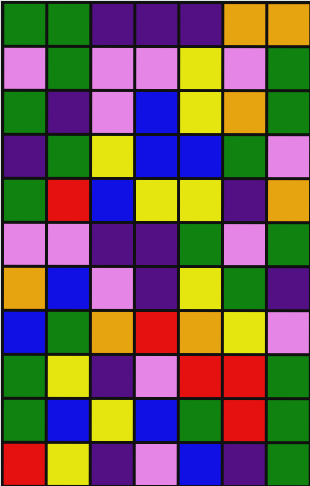[["green", "green", "indigo", "indigo", "indigo", "orange", "orange"], ["violet", "green", "violet", "violet", "yellow", "violet", "green"], ["green", "indigo", "violet", "blue", "yellow", "orange", "green"], ["indigo", "green", "yellow", "blue", "blue", "green", "violet"], ["green", "red", "blue", "yellow", "yellow", "indigo", "orange"], ["violet", "violet", "indigo", "indigo", "green", "violet", "green"], ["orange", "blue", "violet", "indigo", "yellow", "green", "indigo"], ["blue", "green", "orange", "red", "orange", "yellow", "violet"], ["green", "yellow", "indigo", "violet", "red", "red", "green"], ["green", "blue", "yellow", "blue", "green", "red", "green"], ["red", "yellow", "indigo", "violet", "blue", "indigo", "green"]]